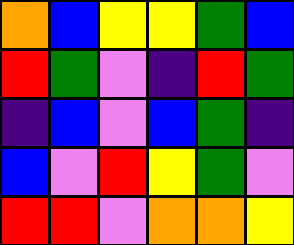[["orange", "blue", "yellow", "yellow", "green", "blue"], ["red", "green", "violet", "indigo", "red", "green"], ["indigo", "blue", "violet", "blue", "green", "indigo"], ["blue", "violet", "red", "yellow", "green", "violet"], ["red", "red", "violet", "orange", "orange", "yellow"]]